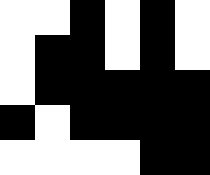[["white", "white", "black", "white", "black", "white"], ["white", "black", "black", "white", "black", "white"], ["white", "black", "black", "black", "black", "black"], ["black", "white", "black", "black", "black", "black"], ["white", "white", "white", "white", "black", "black"]]